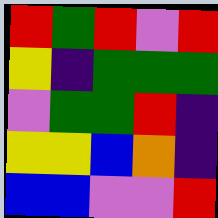[["red", "green", "red", "violet", "red"], ["yellow", "indigo", "green", "green", "green"], ["violet", "green", "green", "red", "indigo"], ["yellow", "yellow", "blue", "orange", "indigo"], ["blue", "blue", "violet", "violet", "red"]]